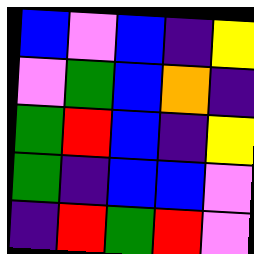[["blue", "violet", "blue", "indigo", "yellow"], ["violet", "green", "blue", "orange", "indigo"], ["green", "red", "blue", "indigo", "yellow"], ["green", "indigo", "blue", "blue", "violet"], ["indigo", "red", "green", "red", "violet"]]